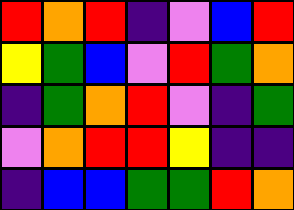[["red", "orange", "red", "indigo", "violet", "blue", "red"], ["yellow", "green", "blue", "violet", "red", "green", "orange"], ["indigo", "green", "orange", "red", "violet", "indigo", "green"], ["violet", "orange", "red", "red", "yellow", "indigo", "indigo"], ["indigo", "blue", "blue", "green", "green", "red", "orange"]]